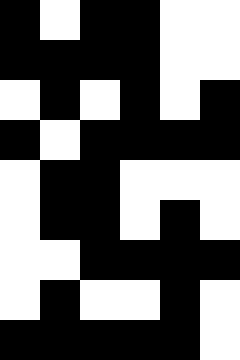[["black", "white", "black", "black", "white", "white"], ["black", "black", "black", "black", "white", "white"], ["white", "black", "white", "black", "white", "black"], ["black", "white", "black", "black", "black", "black"], ["white", "black", "black", "white", "white", "white"], ["white", "black", "black", "white", "black", "white"], ["white", "white", "black", "black", "black", "black"], ["white", "black", "white", "white", "black", "white"], ["black", "black", "black", "black", "black", "white"]]